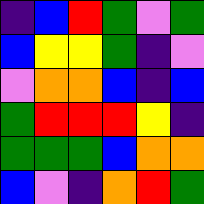[["indigo", "blue", "red", "green", "violet", "green"], ["blue", "yellow", "yellow", "green", "indigo", "violet"], ["violet", "orange", "orange", "blue", "indigo", "blue"], ["green", "red", "red", "red", "yellow", "indigo"], ["green", "green", "green", "blue", "orange", "orange"], ["blue", "violet", "indigo", "orange", "red", "green"]]